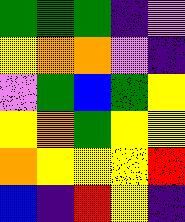[["green", "green", "green", "indigo", "violet"], ["yellow", "orange", "orange", "violet", "indigo"], ["violet", "green", "blue", "green", "yellow"], ["yellow", "orange", "green", "yellow", "yellow"], ["orange", "yellow", "yellow", "yellow", "red"], ["blue", "indigo", "red", "yellow", "indigo"]]